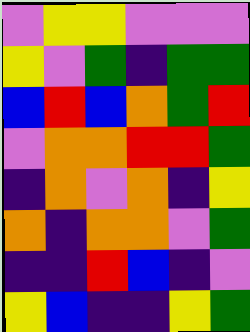[["violet", "yellow", "yellow", "violet", "violet", "violet"], ["yellow", "violet", "green", "indigo", "green", "green"], ["blue", "red", "blue", "orange", "green", "red"], ["violet", "orange", "orange", "red", "red", "green"], ["indigo", "orange", "violet", "orange", "indigo", "yellow"], ["orange", "indigo", "orange", "orange", "violet", "green"], ["indigo", "indigo", "red", "blue", "indigo", "violet"], ["yellow", "blue", "indigo", "indigo", "yellow", "green"]]